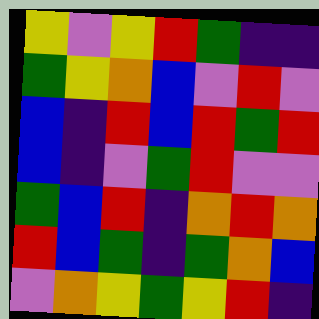[["yellow", "violet", "yellow", "red", "green", "indigo", "indigo"], ["green", "yellow", "orange", "blue", "violet", "red", "violet"], ["blue", "indigo", "red", "blue", "red", "green", "red"], ["blue", "indigo", "violet", "green", "red", "violet", "violet"], ["green", "blue", "red", "indigo", "orange", "red", "orange"], ["red", "blue", "green", "indigo", "green", "orange", "blue"], ["violet", "orange", "yellow", "green", "yellow", "red", "indigo"]]